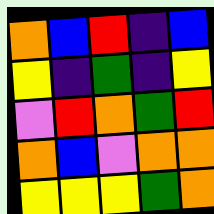[["orange", "blue", "red", "indigo", "blue"], ["yellow", "indigo", "green", "indigo", "yellow"], ["violet", "red", "orange", "green", "red"], ["orange", "blue", "violet", "orange", "orange"], ["yellow", "yellow", "yellow", "green", "orange"]]